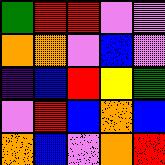[["green", "red", "red", "violet", "violet"], ["orange", "orange", "violet", "blue", "violet"], ["indigo", "blue", "red", "yellow", "green"], ["violet", "red", "blue", "orange", "blue"], ["orange", "blue", "violet", "orange", "red"]]